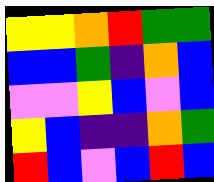[["yellow", "yellow", "orange", "red", "green", "green"], ["blue", "blue", "green", "indigo", "orange", "blue"], ["violet", "violet", "yellow", "blue", "violet", "blue"], ["yellow", "blue", "indigo", "indigo", "orange", "green"], ["red", "blue", "violet", "blue", "red", "blue"]]